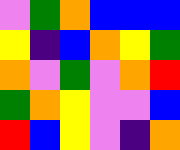[["violet", "green", "orange", "blue", "blue", "blue"], ["yellow", "indigo", "blue", "orange", "yellow", "green"], ["orange", "violet", "green", "violet", "orange", "red"], ["green", "orange", "yellow", "violet", "violet", "blue"], ["red", "blue", "yellow", "violet", "indigo", "orange"]]